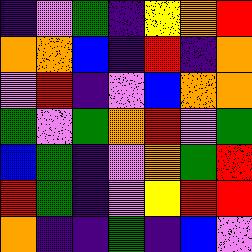[["indigo", "violet", "green", "indigo", "yellow", "orange", "red"], ["orange", "orange", "blue", "indigo", "red", "indigo", "orange"], ["violet", "red", "indigo", "violet", "blue", "orange", "orange"], ["green", "violet", "green", "orange", "red", "violet", "green"], ["blue", "green", "indigo", "violet", "orange", "green", "red"], ["red", "green", "indigo", "violet", "yellow", "red", "red"], ["orange", "indigo", "indigo", "green", "indigo", "blue", "violet"]]